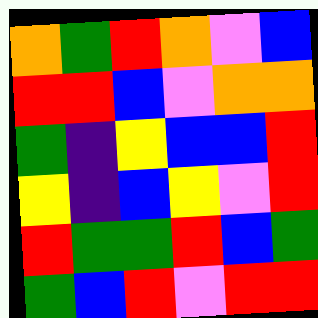[["orange", "green", "red", "orange", "violet", "blue"], ["red", "red", "blue", "violet", "orange", "orange"], ["green", "indigo", "yellow", "blue", "blue", "red"], ["yellow", "indigo", "blue", "yellow", "violet", "red"], ["red", "green", "green", "red", "blue", "green"], ["green", "blue", "red", "violet", "red", "red"]]